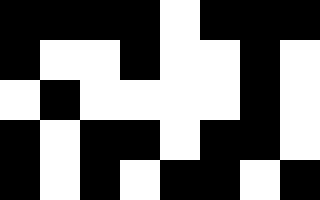[["black", "black", "black", "black", "white", "black", "black", "black"], ["black", "white", "white", "black", "white", "white", "black", "white"], ["white", "black", "white", "white", "white", "white", "black", "white"], ["black", "white", "black", "black", "white", "black", "black", "white"], ["black", "white", "black", "white", "black", "black", "white", "black"]]